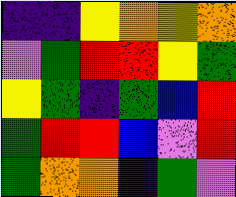[["indigo", "indigo", "yellow", "orange", "yellow", "orange"], ["violet", "green", "red", "red", "yellow", "green"], ["yellow", "green", "indigo", "green", "blue", "red"], ["green", "red", "red", "blue", "violet", "red"], ["green", "orange", "orange", "indigo", "green", "violet"]]